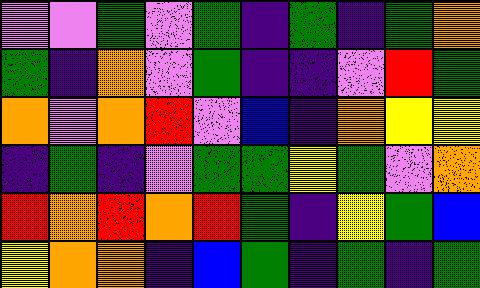[["violet", "violet", "green", "violet", "green", "indigo", "green", "indigo", "green", "orange"], ["green", "indigo", "orange", "violet", "green", "indigo", "indigo", "violet", "red", "green"], ["orange", "violet", "orange", "red", "violet", "blue", "indigo", "orange", "yellow", "yellow"], ["indigo", "green", "indigo", "violet", "green", "green", "yellow", "green", "violet", "orange"], ["red", "orange", "red", "orange", "red", "green", "indigo", "yellow", "green", "blue"], ["yellow", "orange", "orange", "indigo", "blue", "green", "indigo", "green", "indigo", "green"]]